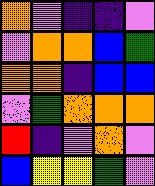[["orange", "violet", "indigo", "indigo", "violet"], ["violet", "orange", "orange", "blue", "green"], ["orange", "orange", "indigo", "blue", "blue"], ["violet", "green", "orange", "orange", "orange"], ["red", "indigo", "violet", "orange", "violet"], ["blue", "yellow", "yellow", "green", "violet"]]